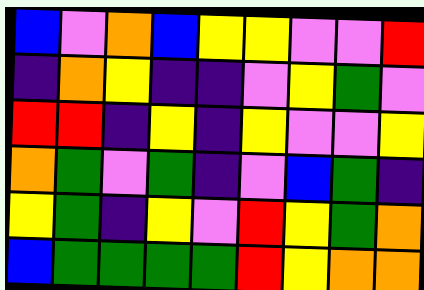[["blue", "violet", "orange", "blue", "yellow", "yellow", "violet", "violet", "red"], ["indigo", "orange", "yellow", "indigo", "indigo", "violet", "yellow", "green", "violet"], ["red", "red", "indigo", "yellow", "indigo", "yellow", "violet", "violet", "yellow"], ["orange", "green", "violet", "green", "indigo", "violet", "blue", "green", "indigo"], ["yellow", "green", "indigo", "yellow", "violet", "red", "yellow", "green", "orange"], ["blue", "green", "green", "green", "green", "red", "yellow", "orange", "orange"]]